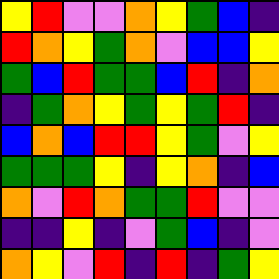[["yellow", "red", "violet", "violet", "orange", "yellow", "green", "blue", "indigo"], ["red", "orange", "yellow", "green", "orange", "violet", "blue", "blue", "yellow"], ["green", "blue", "red", "green", "green", "blue", "red", "indigo", "orange"], ["indigo", "green", "orange", "yellow", "green", "yellow", "green", "red", "indigo"], ["blue", "orange", "blue", "red", "red", "yellow", "green", "violet", "yellow"], ["green", "green", "green", "yellow", "indigo", "yellow", "orange", "indigo", "blue"], ["orange", "violet", "red", "orange", "green", "green", "red", "violet", "violet"], ["indigo", "indigo", "yellow", "indigo", "violet", "green", "blue", "indigo", "violet"], ["orange", "yellow", "violet", "red", "indigo", "red", "indigo", "green", "yellow"]]